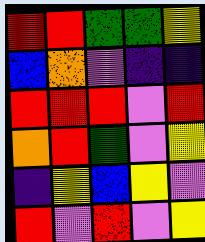[["red", "red", "green", "green", "yellow"], ["blue", "orange", "violet", "indigo", "indigo"], ["red", "red", "red", "violet", "red"], ["orange", "red", "green", "violet", "yellow"], ["indigo", "yellow", "blue", "yellow", "violet"], ["red", "violet", "red", "violet", "yellow"]]